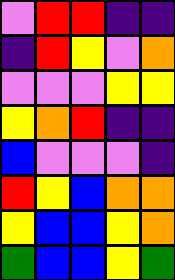[["violet", "red", "red", "indigo", "indigo"], ["indigo", "red", "yellow", "violet", "orange"], ["violet", "violet", "violet", "yellow", "yellow"], ["yellow", "orange", "red", "indigo", "indigo"], ["blue", "violet", "violet", "violet", "indigo"], ["red", "yellow", "blue", "orange", "orange"], ["yellow", "blue", "blue", "yellow", "orange"], ["green", "blue", "blue", "yellow", "green"]]